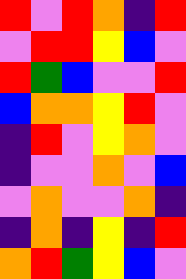[["red", "violet", "red", "orange", "indigo", "red"], ["violet", "red", "red", "yellow", "blue", "violet"], ["red", "green", "blue", "violet", "violet", "red"], ["blue", "orange", "orange", "yellow", "red", "violet"], ["indigo", "red", "violet", "yellow", "orange", "violet"], ["indigo", "violet", "violet", "orange", "violet", "blue"], ["violet", "orange", "violet", "violet", "orange", "indigo"], ["indigo", "orange", "indigo", "yellow", "indigo", "red"], ["orange", "red", "green", "yellow", "blue", "violet"]]